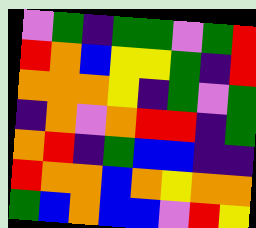[["violet", "green", "indigo", "green", "green", "violet", "green", "red"], ["red", "orange", "blue", "yellow", "yellow", "green", "indigo", "red"], ["orange", "orange", "orange", "yellow", "indigo", "green", "violet", "green"], ["indigo", "orange", "violet", "orange", "red", "red", "indigo", "green"], ["orange", "red", "indigo", "green", "blue", "blue", "indigo", "indigo"], ["red", "orange", "orange", "blue", "orange", "yellow", "orange", "orange"], ["green", "blue", "orange", "blue", "blue", "violet", "red", "yellow"]]